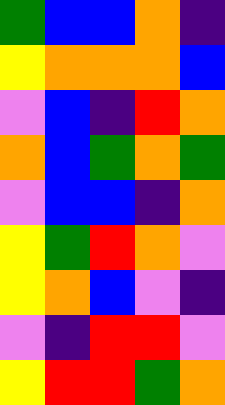[["green", "blue", "blue", "orange", "indigo"], ["yellow", "orange", "orange", "orange", "blue"], ["violet", "blue", "indigo", "red", "orange"], ["orange", "blue", "green", "orange", "green"], ["violet", "blue", "blue", "indigo", "orange"], ["yellow", "green", "red", "orange", "violet"], ["yellow", "orange", "blue", "violet", "indigo"], ["violet", "indigo", "red", "red", "violet"], ["yellow", "red", "red", "green", "orange"]]